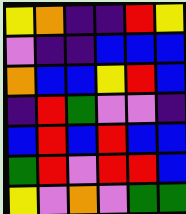[["yellow", "orange", "indigo", "indigo", "red", "yellow"], ["violet", "indigo", "indigo", "blue", "blue", "blue"], ["orange", "blue", "blue", "yellow", "red", "blue"], ["indigo", "red", "green", "violet", "violet", "indigo"], ["blue", "red", "blue", "red", "blue", "blue"], ["green", "red", "violet", "red", "red", "blue"], ["yellow", "violet", "orange", "violet", "green", "green"]]